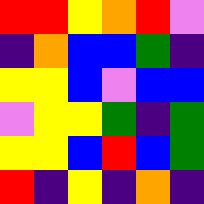[["red", "red", "yellow", "orange", "red", "violet"], ["indigo", "orange", "blue", "blue", "green", "indigo"], ["yellow", "yellow", "blue", "violet", "blue", "blue"], ["violet", "yellow", "yellow", "green", "indigo", "green"], ["yellow", "yellow", "blue", "red", "blue", "green"], ["red", "indigo", "yellow", "indigo", "orange", "indigo"]]